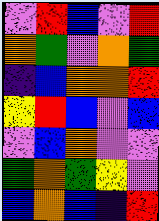[["violet", "red", "blue", "violet", "red"], ["orange", "green", "violet", "orange", "green"], ["indigo", "blue", "orange", "orange", "red"], ["yellow", "red", "blue", "violet", "blue"], ["violet", "blue", "orange", "violet", "violet"], ["green", "orange", "green", "yellow", "violet"], ["blue", "orange", "blue", "indigo", "red"]]